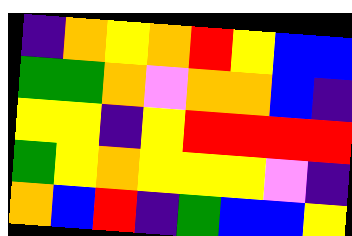[["indigo", "orange", "yellow", "orange", "red", "yellow", "blue", "blue"], ["green", "green", "orange", "violet", "orange", "orange", "blue", "indigo"], ["yellow", "yellow", "indigo", "yellow", "red", "red", "red", "red"], ["green", "yellow", "orange", "yellow", "yellow", "yellow", "violet", "indigo"], ["orange", "blue", "red", "indigo", "green", "blue", "blue", "yellow"]]